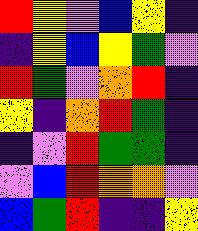[["red", "yellow", "violet", "blue", "yellow", "indigo"], ["indigo", "yellow", "blue", "yellow", "green", "violet"], ["red", "green", "violet", "orange", "red", "indigo"], ["yellow", "indigo", "orange", "red", "green", "indigo"], ["indigo", "violet", "red", "green", "green", "indigo"], ["violet", "blue", "red", "orange", "orange", "violet"], ["blue", "green", "red", "indigo", "indigo", "yellow"]]